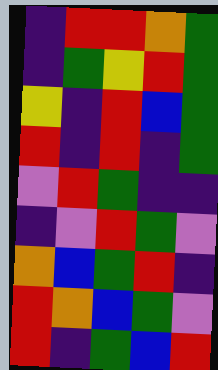[["indigo", "red", "red", "orange", "green"], ["indigo", "green", "yellow", "red", "green"], ["yellow", "indigo", "red", "blue", "green"], ["red", "indigo", "red", "indigo", "green"], ["violet", "red", "green", "indigo", "indigo"], ["indigo", "violet", "red", "green", "violet"], ["orange", "blue", "green", "red", "indigo"], ["red", "orange", "blue", "green", "violet"], ["red", "indigo", "green", "blue", "red"]]